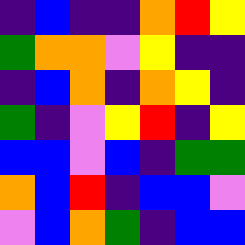[["indigo", "blue", "indigo", "indigo", "orange", "red", "yellow"], ["green", "orange", "orange", "violet", "yellow", "indigo", "indigo"], ["indigo", "blue", "orange", "indigo", "orange", "yellow", "indigo"], ["green", "indigo", "violet", "yellow", "red", "indigo", "yellow"], ["blue", "blue", "violet", "blue", "indigo", "green", "green"], ["orange", "blue", "red", "indigo", "blue", "blue", "violet"], ["violet", "blue", "orange", "green", "indigo", "blue", "blue"]]